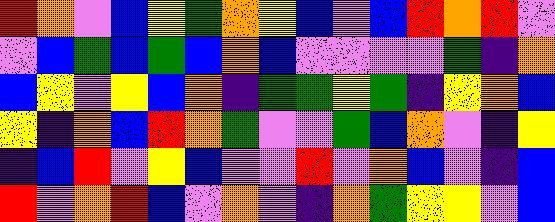[["red", "orange", "violet", "blue", "yellow", "green", "orange", "yellow", "blue", "violet", "blue", "red", "orange", "red", "violet"], ["violet", "blue", "green", "blue", "green", "blue", "orange", "blue", "violet", "violet", "violet", "violet", "green", "indigo", "orange"], ["blue", "yellow", "violet", "yellow", "blue", "orange", "indigo", "green", "green", "yellow", "green", "indigo", "yellow", "orange", "blue"], ["yellow", "indigo", "orange", "blue", "red", "orange", "green", "violet", "violet", "green", "blue", "orange", "violet", "indigo", "yellow"], ["indigo", "blue", "red", "violet", "yellow", "blue", "violet", "violet", "red", "violet", "orange", "blue", "violet", "indigo", "blue"], ["red", "violet", "orange", "red", "blue", "violet", "orange", "violet", "indigo", "orange", "green", "yellow", "yellow", "violet", "blue"]]